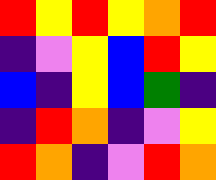[["red", "yellow", "red", "yellow", "orange", "red"], ["indigo", "violet", "yellow", "blue", "red", "yellow"], ["blue", "indigo", "yellow", "blue", "green", "indigo"], ["indigo", "red", "orange", "indigo", "violet", "yellow"], ["red", "orange", "indigo", "violet", "red", "orange"]]